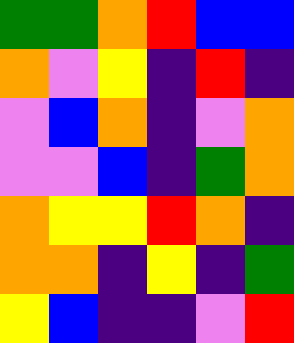[["green", "green", "orange", "red", "blue", "blue"], ["orange", "violet", "yellow", "indigo", "red", "indigo"], ["violet", "blue", "orange", "indigo", "violet", "orange"], ["violet", "violet", "blue", "indigo", "green", "orange"], ["orange", "yellow", "yellow", "red", "orange", "indigo"], ["orange", "orange", "indigo", "yellow", "indigo", "green"], ["yellow", "blue", "indigo", "indigo", "violet", "red"]]